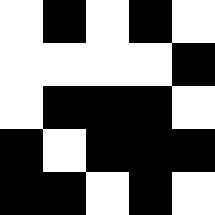[["white", "black", "white", "black", "white"], ["white", "white", "white", "white", "black"], ["white", "black", "black", "black", "white"], ["black", "white", "black", "black", "black"], ["black", "black", "white", "black", "white"]]